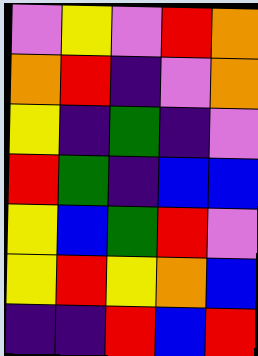[["violet", "yellow", "violet", "red", "orange"], ["orange", "red", "indigo", "violet", "orange"], ["yellow", "indigo", "green", "indigo", "violet"], ["red", "green", "indigo", "blue", "blue"], ["yellow", "blue", "green", "red", "violet"], ["yellow", "red", "yellow", "orange", "blue"], ["indigo", "indigo", "red", "blue", "red"]]